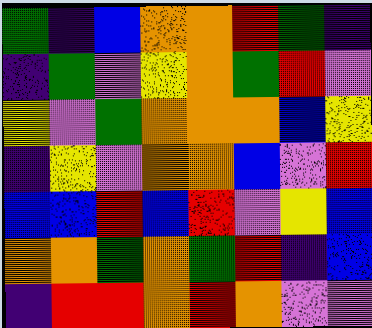[["green", "indigo", "blue", "orange", "orange", "red", "green", "indigo"], ["indigo", "green", "violet", "yellow", "orange", "green", "red", "violet"], ["yellow", "violet", "green", "orange", "orange", "orange", "blue", "yellow"], ["indigo", "yellow", "violet", "orange", "orange", "blue", "violet", "red"], ["blue", "blue", "red", "blue", "red", "violet", "yellow", "blue"], ["orange", "orange", "green", "orange", "green", "red", "indigo", "blue"], ["indigo", "red", "red", "orange", "red", "orange", "violet", "violet"]]